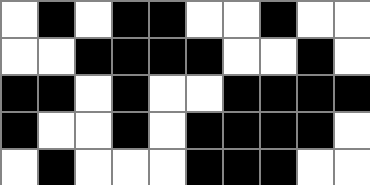[["white", "black", "white", "black", "black", "white", "white", "black", "white", "white"], ["white", "white", "black", "black", "black", "black", "white", "white", "black", "white"], ["black", "black", "white", "black", "white", "white", "black", "black", "black", "black"], ["black", "white", "white", "black", "white", "black", "black", "black", "black", "white"], ["white", "black", "white", "white", "white", "black", "black", "black", "white", "white"]]